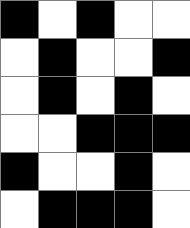[["black", "white", "black", "white", "white"], ["white", "black", "white", "white", "black"], ["white", "black", "white", "black", "white"], ["white", "white", "black", "black", "black"], ["black", "white", "white", "black", "white"], ["white", "black", "black", "black", "white"]]